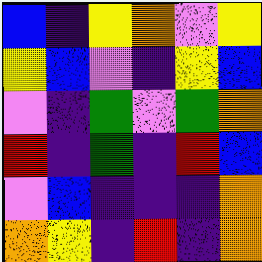[["blue", "indigo", "yellow", "orange", "violet", "yellow"], ["yellow", "blue", "violet", "indigo", "yellow", "blue"], ["violet", "indigo", "green", "violet", "green", "orange"], ["red", "indigo", "green", "indigo", "red", "blue"], ["violet", "blue", "indigo", "indigo", "indigo", "orange"], ["orange", "yellow", "indigo", "red", "indigo", "orange"]]